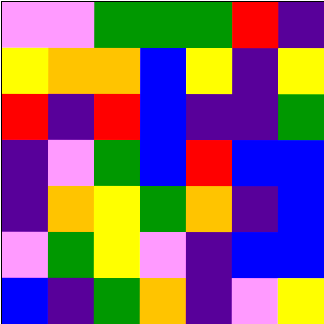[["violet", "violet", "green", "green", "green", "red", "indigo"], ["yellow", "orange", "orange", "blue", "yellow", "indigo", "yellow"], ["red", "indigo", "red", "blue", "indigo", "indigo", "green"], ["indigo", "violet", "green", "blue", "red", "blue", "blue"], ["indigo", "orange", "yellow", "green", "orange", "indigo", "blue"], ["violet", "green", "yellow", "violet", "indigo", "blue", "blue"], ["blue", "indigo", "green", "orange", "indigo", "violet", "yellow"]]